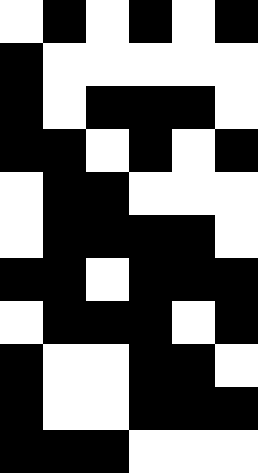[["white", "black", "white", "black", "white", "black"], ["black", "white", "white", "white", "white", "white"], ["black", "white", "black", "black", "black", "white"], ["black", "black", "white", "black", "white", "black"], ["white", "black", "black", "white", "white", "white"], ["white", "black", "black", "black", "black", "white"], ["black", "black", "white", "black", "black", "black"], ["white", "black", "black", "black", "white", "black"], ["black", "white", "white", "black", "black", "white"], ["black", "white", "white", "black", "black", "black"], ["black", "black", "black", "white", "white", "white"]]